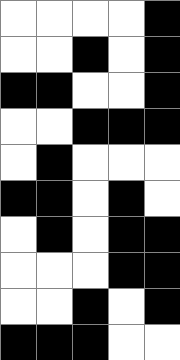[["white", "white", "white", "white", "black"], ["white", "white", "black", "white", "black"], ["black", "black", "white", "white", "black"], ["white", "white", "black", "black", "black"], ["white", "black", "white", "white", "white"], ["black", "black", "white", "black", "white"], ["white", "black", "white", "black", "black"], ["white", "white", "white", "black", "black"], ["white", "white", "black", "white", "black"], ["black", "black", "black", "white", "white"]]